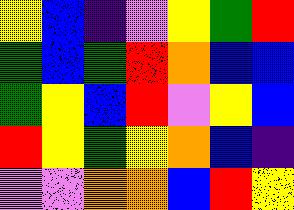[["yellow", "blue", "indigo", "violet", "yellow", "green", "red"], ["green", "blue", "green", "red", "orange", "blue", "blue"], ["green", "yellow", "blue", "red", "violet", "yellow", "blue"], ["red", "yellow", "green", "yellow", "orange", "blue", "indigo"], ["violet", "violet", "orange", "orange", "blue", "red", "yellow"]]